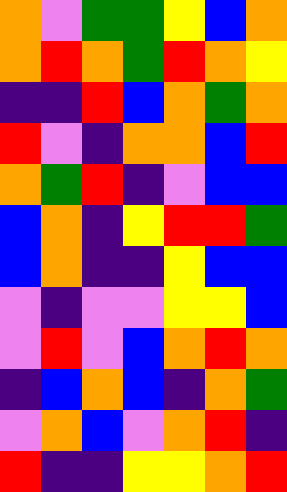[["orange", "violet", "green", "green", "yellow", "blue", "orange"], ["orange", "red", "orange", "green", "red", "orange", "yellow"], ["indigo", "indigo", "red", "blue", "orange", "green", "orange"], ["red", "violet", "indigo", "orange", "orange", "blue", "red"], ["orange", "green", "red", "indigo", "violet", "blue", "blue"], ["blue", "orange", "indigo", "yellow", "red", "red", "green"], ["blue", "orange", "indigo", "indigo", "yellow", "blue", "blue"], ["violet", "indigo", "violet", "violet", "yellow", "yellow", "blue"], ["violet", "red", "violet", "blue", "orange", "red", "orange"], ["indigo", "blue", "orange", "blue", "indigo", "orange", "green"], ["violet", "orange", "blue", "violet", "orange", "red", "indigo"], ["red", "indigo", "indigo", "yellow", "yellow", "orange", "red"]]